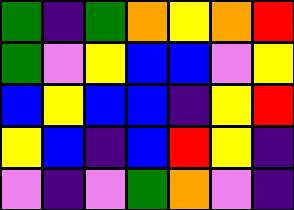[["green", "indigo", "green", "orange", "yellow", "orange", "red"], ["green", "violet", "yellow", "blue", "blue", "violet", "yellow"], ["blue", "yellow", "blue", "blue", "indigo", "yellow", "red"], ["yellow", "blue", "indigo", "blue", "red", "yellow", "indigo"], ["violet", "indigo", "violet", "green", "orange", "violet", "indigo"]]